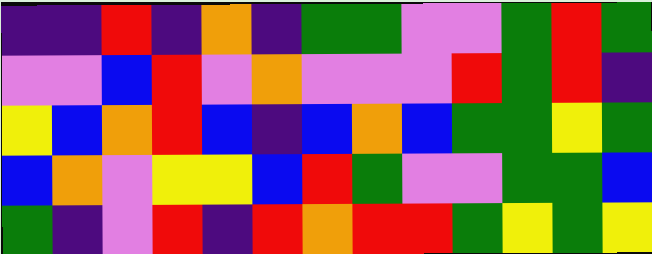[["indigo", "indigo", "red", "indigo", "orange", "indigo", "green", "green", "violet", "violet", "green", "red", "green"], ["violet", "violet", "blue", "red", "violet", "orange", "violet", "violet", "violet", "red", "green", "red", "indigo"], ["yellow", "blue", "orange", "red", "blue", "indigo", "blue", "orange", "blue", "green", "green", "yellow", "green"], ["blue", "orange", "violet", "yellow", "yellow", "blue", "red", "green", "violet", "violet", "green", "green", "blue"], ["green", "indigo", "violet", "red", "indigo", "red", "orange", "red", "red", "green", "yellow", "green", "yellow"]]